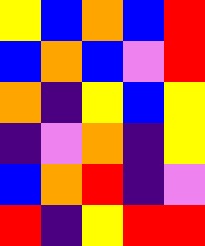[["yellow", "blue", "orange", "blue", "red"], ["blue", "orange", "blue", "violet", "red"], ["orange", "indigo", "yellow", "blue", "yellow"], ["indigo", "violet", "orange", "indigo", "yellow"], ["blue", "orange", "red", "indigo", "violet"], ["red", "indigo", "yellow", "red", "red"]]